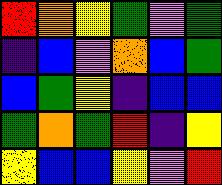[["red", "orange", "yellow", "green", "violet", "green"], ["indigo", "blue", "violet", "orange", "blue", "green"], ["blue", "green", "yellow", "indigo", "blue", "blue"], ["green", "orange", "green", "red", "indigo", "yellow"], ["yellow", "blue", "blue", "yellow", "violet", "red"]]